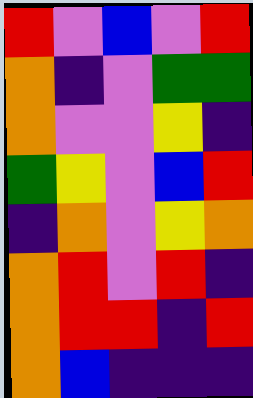[["red", "violet", "blue", "violet", "red"], ["orange", "indigo", "violet", "green", "green"], ["orange", "violet", "violet", "yellow", "indigo"], ["green", "yellow", "violet", "blue", "red"], ["indigo", "orange", "violet", "yellow", "orange"], ["orange", "red", "violet", "red", "indigo"], ["orange", "red", "red", "indigo", "red"], ["orange", "blue", "indigo", "indigo", "indigo"]]